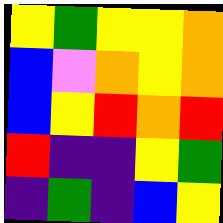[["yellow", "green", "yellow", "yellow", "orange"], ["blue", "violet", "orange", "yellow", "orange"], ["blue", "yellow", "red", "orange", "red"], ["red", "indigo", "indigo", "yellow", "green"], ["indigo", "green", "indigo", "blue", "yellow"]]